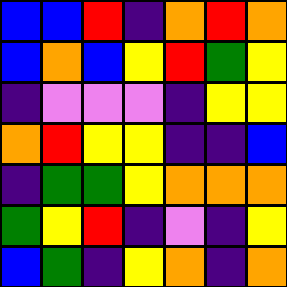[["blue", "blue", "red", "indigo", "orange", "red", "orange"], ["blue", "orange", "blue", "yellow", "red", "green", "yellow"], ["indigo", "violet", "violet", "violet", "indigo", "yellow", "yellow"], ["orange", "red", "yellow", "yellow", "indigo", "indigo", "blue"], ["indigo", "green", "green", "yellow", "orange", "orange", "orange"], ["green", "yellow", "red", "indigo", "violet", "indigo", "yellow"], ["blue", "green", "indigo", "yellow", "orange", "indigo", "orange"]]